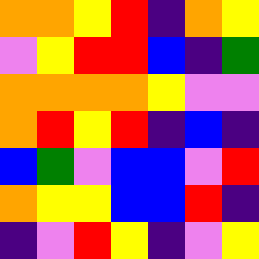[["orange", "orange", "yellow", "red", "indigo", "orange", "yellow"], ["violet", "yellow", "red", "red", "blue", "indigo", "green"], ["orange", "orange", "orange", "orange", "yellow", "violet", "violet"], ["orange", "red", "yellow", "red", "indigo", "blue", "indigo"], ["blue", "green", "violet", "blue", "blue", "violet", "red"], ["orange", "yellow", "yellow", "blue", "blue", "red", "indigo"], ["indigo", "violet", "red", "yellow", "indigo", "violet", "yellow"]]